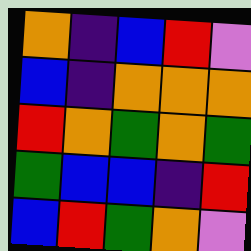[["orange", "indigo", "blue", "red", "violet"], ["blue", "indigo", "orange", "orange", "orange"], ["red", "orange", "green", "orange", "green"], ["green", "blue", "blue", "indigo", "red"], ["blue", "red", "green", "orange", "violet"]]